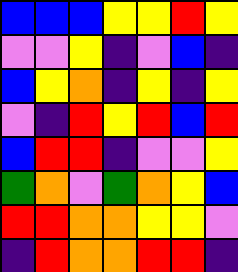[["blue", "blue", "blue", "yellow", "yellow", "red", "yellow"], ["violet", "violet", "yellow", "indigo", "violet", "blue", "indigo"], ["blue", "yellow", "orange", "indigo", "yellow", "indigo", "yellow"], ["violet", "indigo", "red", "yellow", "red", "blue", "red"], ["blue", "red", "red", "indigo", "violet", "violet", "yellow"], ["green", "orange", "violet", "green", "orange", "yellow", "blue"], ["red", "red", "orange", "orange", "yellow", "yellow", "violet"], ["indigo", "red", "orange", "orange", "red", "red", "indigo"]]